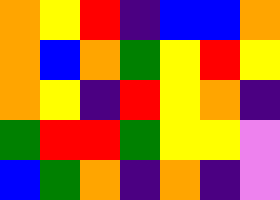[["orange", "yellow", "red", "indigo", "blue", "blue", "orange"], ["orange", "blue", "orange", "green", "yellow", "red", "yellow"], ["orange", "yellow", "indigo", "red", "yellow", "orange", "indigo"], ["green", "red", "red", "green", "yellow", "yellow", "violet"], ["blue", "green", "orange", "indigo", "orange", "indigo", "violet"]]